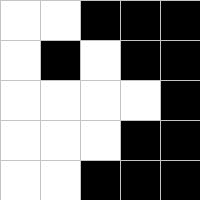[["white", "white", "black", "black", "black"], ["white", "black", "white", "black", "black"], ["white", "white", "white", "white", "black"], ["white", "white", "white", "black", "black"], ["white", "white", "black", "black", "black"]]